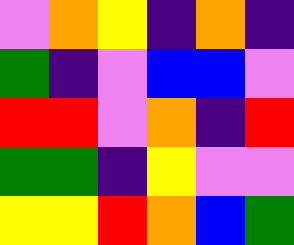[["violet", "orange", "yellow", "indigo", "orange", "indigo"], ["green", "indigo", "violet", "blue", "blue", "violet"], ["red", "red", "violet", "orange", "indigo", "red"], ["green", "green", "indigo", "yellow", "violet", "violet"], ["yellow", "yellow", "red", "orange", "blue", "green"]]